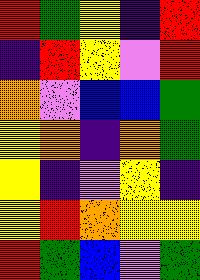[["red", "green", "yellow", "indigo", "red"], ["indigo", "red", "yellow", "violet", "red"], ["orange", "violet", "blue", "blue", "green"], ["yellow", "orange", "indigo", "orange", "green"], ["yellow", "indigo", "violet", "yellow", "indigo"], ["yellow", "red", "orange", "yellow", "yellow"], ["red", "green", "blue", "violet", "green"]]